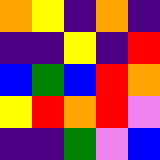[["orange", "yellow", "indigo", "orange", "indigo"], ["indigo", "indigo", "yellow", "indigo", "red"], ["blue", "green", "blue", "red", "orange"], ["yellow", "red", "orange", "red", "violet"], ["indigo", "indigo", "green", "violet", "blue"]]